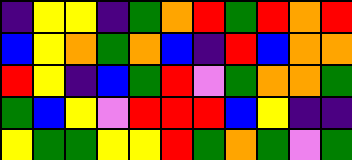[["indigo", "yellow", "yellow", "indigo", "green", "orange", "red", "green", "red", "orange", "red"], ["blue", "yellow", "orange", "green", "orange", "blue", "indigo", "red", "blue", "orange", "orange"], ["red", "yellow", "indigo", "blue", "green", "red", "violet", "green", "orange", "orange", "green"], ["green", "blue", "yellow", "violet", "red", "red", "red", "blue", "yellow", "indigo", "indigo"], ["yellow", "green", "green", "yellow", "yellow", "red", "green", "orange", "green", "violet", "green"]]